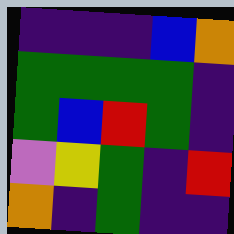[["indigo", "indigo", "indigo", "blue", "orange"], ["green", "green", "green", "green", "indigo"], ["green", "blue", "red", "green", "indigo"], ["violet", "yellow", "green", "indigo", "red"], ["orange", "indigo", "green", "indigo", "indigo"]]